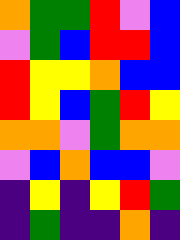[["orange", "green", "green", "red", "violet", "blue"], ["violet", "green", "blue", "red", "red", "blue"], ["red", "yellow", "yellow", "orange", "blue", "blue"], ["red", "yellow", "blue", "green", "red", "yellow"], ["orange", "orange", "violet", "green", "orange", "orange"], ["violet", "blue", "orange", "blue", "blue", "violet"], ["indigo", "yellow", "indigo", "yellow", "red", "green"], ["indigo", "green", "indigo", "indigo", "orange", "indigo"]]